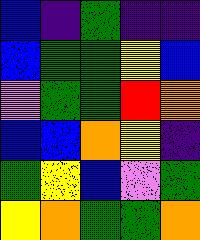[["blue", "indigo", "green", "indigo", "indigo"], ["blue", "green", "green", "yellow", "blue"], ["violet", "green", "green", "red", "orange"], ["blue", "blue", "orange", "yellow", "indigo"], ["green", "yellow", "blue", "violet", "green"], ["yellow", "orange", "green", "green", "orange"]]